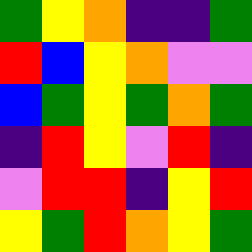[["green", "yellow", "orange", "indigo", "indigo", "green"], ["red", "blue", "yellow", "orange", "violet", "violet"], ["blue", "green", "yellow", "green", "orange", "green"], ["indigo", "red", "yellow", "violet", "red", "indigo"], ["violet", "red", "red", "indigo", "yellow", "red"], ["yellow", "green", "red", "orange", "yellow", "green"]]